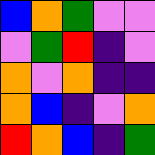[["blue", "orange", "green", "violet", "violet"], ["violet", "green", "red", "indigo", "violet"], ["orange", "violet", "orange", "indigo", "indigo"], ["orange", "blue", "indigo", "violet", "orange"], ["red", "orange", "blue", "indigo", "green"]]